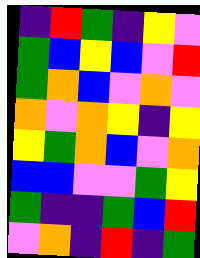[["indigo", "red", "green", "indigo", "yellow", "violet"], ["green", "blue", "yellow", "blue", "violet", "red"], ["green", "orange", "blue", "violet", "orange", "violet"], ["orange", "violet", "orange", "yellow", "indigo", "yellow"], ["yellow", "green", "orange", "blue", "violet", "orange"], ["blue", "blue", "violet", "violet", "green", "yellow"], ["green", "indigo", "indigo", "green", "blue", "red"], ["violet", "orange", "indigo", "red", "indigo", "green"]]